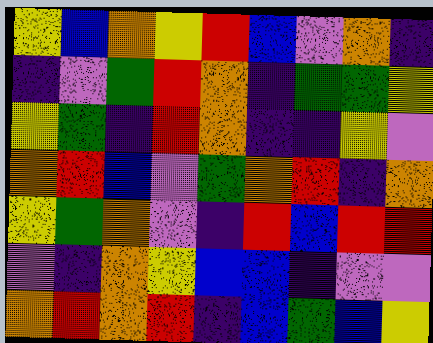[["yellow", "blue", "orange", "yellow", "red", "blue", "violet", "orange", "indigo"], ["indigo", "violet", "green", "red", "orange", "indigo", "green", "green", "yellow"], ["yellow", "green", "indigo", "red", "orange", "indigo", "indigo", "yellow", "violet"], ["orange", "red", "blue", "violet", "green", "orange", "red", "indigo", "orange"], ["yellow", "green", "orange", "violet", "indigo", "red", "blue", "red", "red"], ["violet", "indigo", "orange", "yellow", "blue", "blue", "indigo", "violet", "violet"], ["orange", "red", "orange", "red", "indigo", "blue", "green", "blue", "yellow"]]